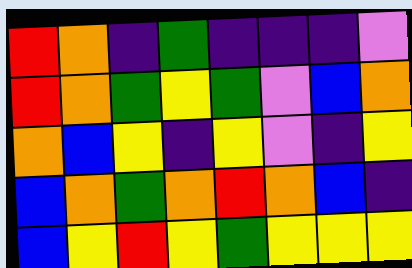[["red", "orange", "indigo", "green", "indigo", "indigo", "indigo", "violet"], ["red", "orange", "green", "yellow", "green", "violet", "blue", "orange"], ["orange", "blue", "yellow", "indigo", "yellow", "violet", "indigo", "yellow"], ["blue", "orange", "green", "orange", "red", "orange", "blue", "indigo"], ["blue", "yellow", "red", "yellow", "green", "yellow", "yellow", "yellow"]]